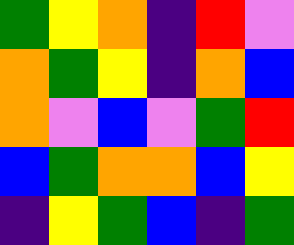[["green", "yellow", "orange", "indigo", "red", "violet"], ["orange", "green", "yellow", "indigo", "orange", "blue"], ["orange", "violet", "blue", "violet", "green", "red"], ["blue", "green", "orange", "orange", "blue", "yellow"], ["indigo", "yellow", "green", "blue", "indigo", "green"]]